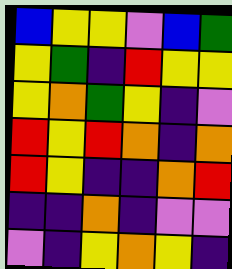[["blue", "yellow", "yellow", "violet", "blue", "green"], ["yellow", "green", "indigo", "red", "yellow", "yellow"], ["yellow", "orange", "green", "yellow", "indigo", "violet"], ["red", "yellow", "red", "orange", "indigo", "orange"], ["red", "yellow", "indigo", "indigo", "orange", "red"], ["indigo", "indigo", "orange", "indigo", "violet", "violet"], ["violet", "indigo", "yellow", "orange", "yellow", "indigo"]]